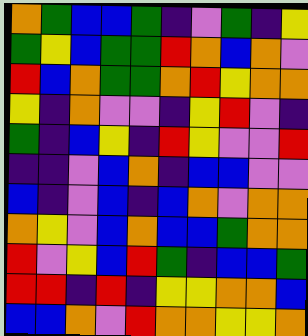[["orange", "green", "blue", "blue", "green", "indigo", "violet", "green", "indigo", "yellow"], ["green", "yellow", "blue", "green", "green", "red", "orange", "blue", "orange", "violet"], ["red", "blue", "orange", "green", "green", "orange", "red", "yellow", "orange", "orange"], ["yellow", "indigo", "orange", "violet", "violet", "indigo", "yellow", "red", "violet", "indigo"], ["green", "indigo", "blue", "yellow", "indigo", "red", "yellow", "violet", "violet", "red"], ["indigo", "indigo", "violet", "blue", "orange", "indigo", "blue", "blue", "violet", "violet"], ["blue", "indigo", "violet", "blue", "indigo", "blue", "orange", "violet", "orange", "orange"], ["orange", "yellow", "violet", "blue", "orange", "blue", "blue", "green", "orange", "orange"], ["red", "violet", "yellow", "blue", "red", "green", "indigo", "blue", "blue", "green"], ["red", "red", "indigo", "red", "indigo", "yellow", "yellow", "orange", "orange", "blue"], ["blue", "blue", "orange", "violet", "red", "orange", "orange", "yellow", "yellow", "orange"]]